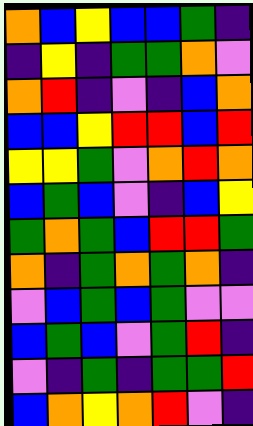[["orange", "blue", "yellow", "blue", "blue", "green", "indigo"], ["indigo", "yellow", "indigo", "green", "green", "orange", "violet"], ["orange", "red", "indigo", "violet", "indigo", "blue", "orange"], ["blue", "blue", "yellow", "red", "red", "blue", "red"], ["yellow", "yellow", "green", "violet", "orange", "red", "orange"], ["blue", "green", "blue", "violet", "indigo", "blue", "yellow"], ["green", "orange", "green", "blue", "red", "red", "green"], ["orange", "indigo", "green", "orange", "green", "orange", "indigo"], ["violet", "blue", "green", "blue", "green", "violet", "violet"], ["blue", "green", "blue", "violet", "green", "red", "indigo"], ["violet", "indigo", "green", "indigo", "green", "green", "red"], ["blue", "orange", "yellow", "orange", "red", "violet", "indigo"]]